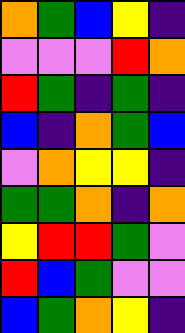[["orange", "green", "blue", "yellow", "indigo"], ["violet", "violet", "violet", "red", "orange"], ["red", "green", "indigo", "green", "indigo"], ["blue", "indigo", "orange", "green", "blue"], ["violet", "orange", "yellow", "yellow", "indigo"], ["green", "green", "orange", "indigo", "orange"], ["yellow", "red", "red", "green", "violet"], ["red", "blue", "green", "violet", "violet"], ["blue", "green", "orange", "yellow", "indigo"]]